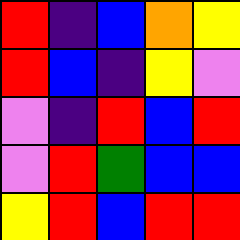[["red", "indigo", "blue", "orange", "yellow"], ["red", "blue", "indigo", "yellow", "violet"], ["violet", "indigo", "red", "blue", "red"], ["violet", "red", "green", "blue", "blue"], ["yellow", "red", "blue", "red", "red"]]